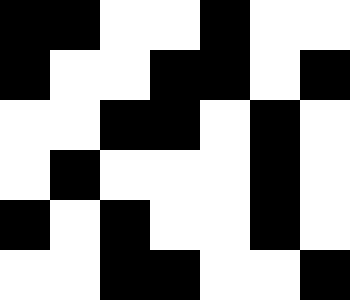[["black", "black", "white", "white", "black", "white", "white"], ["black", "white", "white", "black", "black", "white", "black"], ["white", "white", "black", "black", "white", "black", "white"], ["white", "black", "white", "white", "white", "black", "white"], ["black", "white", "black", "white", "white", "black", "white"], ["white", "white", "black", "black", "white", "white", "black"]]